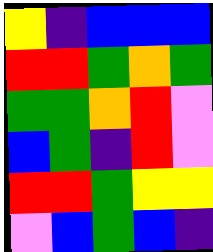[["yellow", "indigo", "blue", "blue", "blue"], ["red", "red", "green", "orange", "green"], ["green", "green", "orange", "red", "violet"], ["blue", "green", "indigo", "red", "violet"], ["red", "red", "green", "yellow", "yellow"], ["violet", "blue", "green", "blue", "indigo"]]